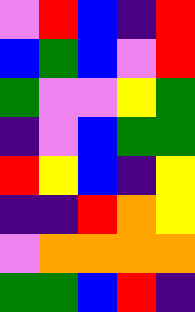[["violet", "red", "blue", "indigo", "red"], ["blue", "green", "blue", "violet", "red"], ["green", "violet", "violet", "yellow", "green"], ["indigo", "violet", "blue", "green", "green"], ["red", "yellow", "blue", "indigo", "yellow"], ["indigo", "indigo", "red", "orange", "yellow"], ["violet", "orange", "orange", "orange", "orange"], ["green", "green", "blue", "red", "indigo"]]